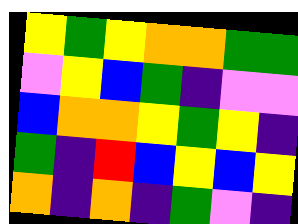[["yellow", "green", "yellow", "orange", "orange", "green", "green"], ["violet", "yellow", "blue", "green", "indigo", "violet", "violet"], ["blue", "orange", "orange", "yellow", "green", "yellow", "indigo"], ["green", "indigo", "red", "blue", "yellow", "blue", "yellow"], ["orange", "indigo", "orange", "indigo", "green", "violet", "indigo"]]